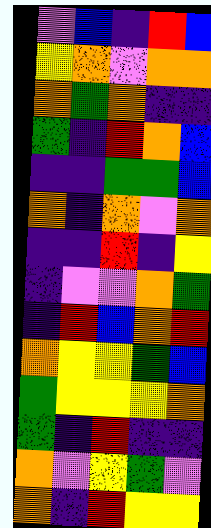[["violet", "blue", "indigo", "red", "blue"], ["yellow", "orange", "violet", "orange", "orange"], ["orange", "green", "orange", "indigo", "indigo"], ["green", "indigo", "red", "orange", "blue"], ["indigo", "indigo", "green", "green", "blue"], ["orange", "indigo", "orange", "violet", "orange"], ["indigo", "indigo", "red", "indigo", "yellow"], ["indigo", "violet", "violet", "orange", "green"], ["indigo", "red", "blue", "orange", "red"], ["orange", "yellow", "yellow", "green", "blue"], ["green", "yellow", "yellow", "yellow", "orange"], ["green", "indigo", "red", "indigo", "indigo"], ["orange", "violet", "yellow", "green", "violet"], ["orange", "indigo", "red", "yellow", "yellow"]]